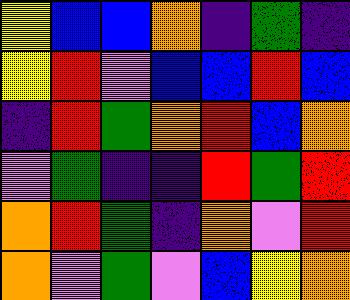[["yellow", "blue", "blue", "orange", "indigo", "green", "indigo"], ["yellow", "red", "violet", "blue", "blue", "red", "blue"], ["indigo", "red", "green", "orange", "red", "blue", "orange"], ["violet", "green", "indigo", "indigo", "red", "green", "red"], ["orange", "red", "green", "indigo", "orange", "violet", "red"], ["orange", "violet", "green", "violet", "blue", "yellow", "orange"]]